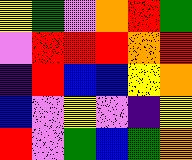[["yellow", "green", "violet", "orange", "red", "green"], ["violet", "red", "red", "red", "orange", "red"], ["indigo", "red", "blue", "blue", "yellow", "orange"], ["blue", "violet", "yellow", "violet", "indigo", "yellow"], ["red", "violet", "green", "blue", "green", "orange"]]